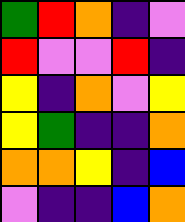[["green", "red", "orange", "indigo", "violet"], ["red", "violet", "violet", "red", "indigo"], ["yellow", "indigo", "orange", "violet", "yellow"], ["yellow", "green", "indigo", "indigo", "orange"], ["orange", "orange", "yellow", "indigo", "blue"], ["violet", "indigo", "indigo", "blue", "orange"]]